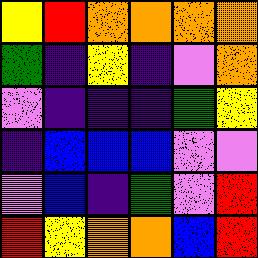[["yellow", "red", "orange", "orange", "orange", "orange"], ["green", "indigo", "yellow", "indigo", "violet", "orange"], ["violet", "indigo", "indigo", "indigo", "green", "yellow"], ["indigo", "blue", "blue", "blue", "violet", "violet"], ["violet", "blue", "indigo", "green", "violet", "red"], ["red", "yellow", "orange", "orange", "blue", "red"]]